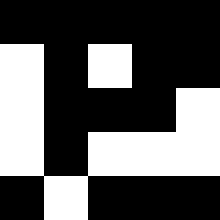[["black", "black", "black", "black", "black"], ["white", "black", "white", "black", "black"], ["white", "black", "black", "black", "white"], ["white", "black", "white", "white", "white"], ["black", "white", "black", "black", "black"]]